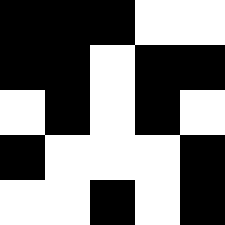[["black", "black", "black", "white", "white"], ["black", "black", "white", "black", "black"], ["white", "black", "white", "black", "white"], ["black", "white", "white", "white", "black"], ["white", "white", "black", "white", "black"]]